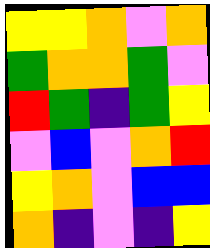[["yellow", "yellow", "orange", "violet", "orange"], ["green", "orange", "orange", "green", "violet"], ["red", "green", "indigo", "green", "yellow"], ["violet", "blue", "violet", "orange", "red"], ["yellow", "orange", "violet", "blue", "blue"], ["orange", "indigo", "violet", "indigo", "yellow"]]